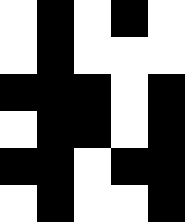[["white", "black", "white", "black", "white"], ["white", "black", "white", "white", "white"], ["black", "black", "black", "white", "black"], ["white", "black", "black", "white", "black"], ["black", "black", "white", "black", "black"], ["white", "black", "white", "white", "black"]]